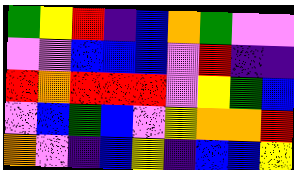[["green", "yellow", "red", "indigo", "blue", "orange", "green", "violet", "violet"], ["violet", "violet", "blue", "blue", "blue", "violet", "red", "indigo", "indigo"], ["red", "orange", "red", "red", "red", "violet", "yellow", "green", "blue"], ["violet", "blue", "green", "blue", "violet", "yellow", "orange", "orange", "red"], ["orange", "violet", "indigo", "blue", "yellow", "indigo", "blue", "blue", "yellow"]]